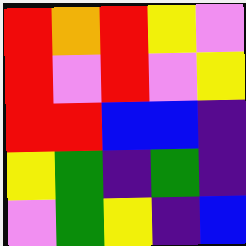[["red", "orange", "red", "yellow", "violet"], ["red", "violet", "red", "violet", "yellow"], ["red", "red", "blue", "blue", "indigo"], ["yellow", "green", "indigo", "green", "indigo"], ["violet", "green", "yellow", "indigo", "blue"]]